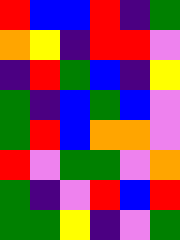[["red", "blue", "blue", "red", "indigo", "green"], ["orange", "yellow", "indigo", "red", "red", "violet"], ["indigo", "red", "green", "blue", "indigo", "yellow"], ["green", "indigo", "blue", "green", "blue", "violet"], ["green", "red", "blue", "orange", "orange", "violet"], ["red", "violet", "green", "green", "violet", "orange"], ["green", "indigo", "violet", "red", "blue", "red"], ["green", "green", "yellow", "indigo", "violet", "green"]]